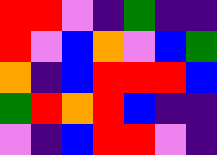[["red", "red", "violet", "indigo", "green", "indigo", "indigo"], ["red", "violet", "blue", "orange", "violet", "blue", "green"], ["orange", "indigo", "blue", "red", "red", "red", "blue"], ["green", "red", "orange", "red", "blue", "indigo", "indigo"], ["violet", "indigo", "blue", "red", "red", "violet", "indigo"]]